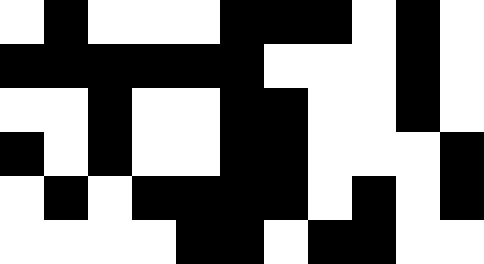[["white", "black", "white", "white", "white", "black", "black", "black", "white", "black", "white"], ["black", "black", "black", "black", "black", "black", "white", "white", "white", "black", "white"], ["white", "white", "black", "white", "white", "black", "black", "white", "white", "black", "white"], ["black", "white", "black", "white", "white", "black", "black", "white", "white", "white", "black"], ["white", "black", "white", "black", "black", "black", "black", "white", "black", "white", "black"], ["white", "white", "white", "white", "black", "black", "white", "black", "black", "white", "white"]]